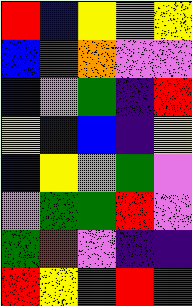[["red", "blue", "yellow", "orange", "yellow"], ["blue", "red", "orange", "violet", "violet"], ["blue", "violet", "green", "indigo", "red"], ["yellow", "blue", "blue", "indigo", "yellow"], ["blue", "yellow", "violet", "green", "violet"], ["violet", "green", "green", "red", "violet"], ["green", "red", "violet", "indigo", "indigo"], ["red", "yellow", "green", "red", "green"]]